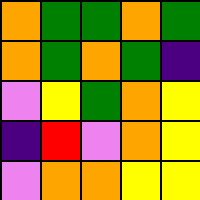[["orange", "green", "green", "orange", "green"], ["orange", "green", "orange", "green", "indigo"], ["violet", "yellow", "green", "orange", "yellow"], ["indigo", "red", "violet", "orange", "yellow"], ["violet", "orange", "orange", "yellow", "yellow"]]